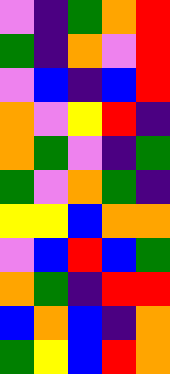[["violet", "indigo", "green", "orange", "red"], ["green", "indigo", "orange", "violet", "red"], ["violet", "blue", "indigo", "blue", "red"], ["orange", "violet", "yellow", "red", "indigo"], ["orange", "green", "violet", "indigo", "green"], ["green", "violet", "orange", "green", "indigo"], ["yellow", "yellow", "blue", "orange", "orange"], ["violet", "blue", "red", "blue", "green"], ["orange", "green", "indigo", "red", "red"], ["blue", "orange", "blue", "indigo", "orange"], ["green", "yellow", "blue", "red", "orange"]]